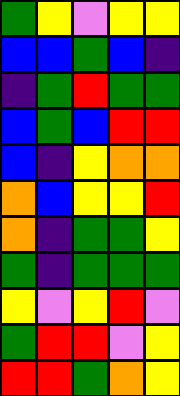[["green", "yellow", "violet", "yellow", "yellow"], ["blue", "blue", "green", "blue", "indigo"], ["indigo", "green", "red", "green", "green"], ["blue", "green", "blue", "red", "red"], ["blue", "indigo", "yellow", "orange", "orange"], ["orange", "blue", "yellow", "yellow", "red"], ["orange", "indigo", "green", "green", "yellow"], ["green", "indigo", "green", "green", "green"], ["yellow", "violet", "yellow", "red", "violet"], ["green", "red", "red", "violet", "yellow"], ["red", "red", "green", "orange", "yellow"]]